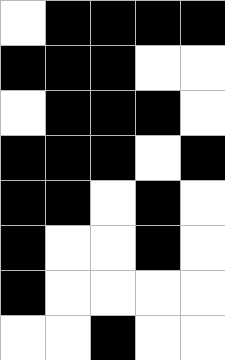[["white", "black", "black", "black", "black"], ["black", "black", "black", "white", "white"], ["white", "black", "black", "black", "white"], ["black", "black", "black", "white", "black"], ["black", "black", "white", "black", "white"], ["black", "white", "white", "black", "white"], ["black", "white", "white", "white", "white"], ["white", "white", "black", "white", "white"]]